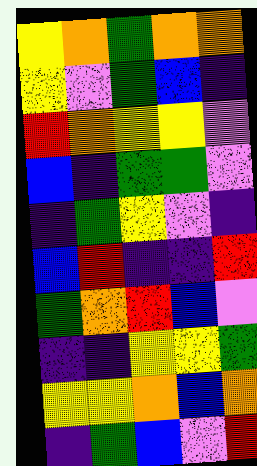[["yellow", "orange", "green", "orange", "orange"], ["yellow", "violet", "green", "blue", "indigo"], ["red", "orange", "yellow", "yellow", "violet"], ["blue", "indigo", "green", "green", "violet"], ["indigo", "green", "yellow", "violet", "indigo"], ["blue", "red", "indigo", "indigo", "red"], ["green", "orange", "red", "blue", "violet"], ["indigo", "indigo", "yellow", "yellow", "green"], ["yellow", "yellow", "orange", "blue", "orange"], ["indigo", "green", "blue", "violet", "red"]]